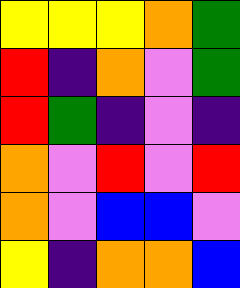[["yellow", "yellow", "yellow", "orange", "green"], ["red", "indigo", "orange", "violet", "green"], ["red", "green", "indigo", "violet", "indigo"], ["orange", "violet", "red", "violet", "red"], ["orange", "violet", "blue", "blue", "violet"], ["yellow", "indigo", "orange", "orange", "blue"]]